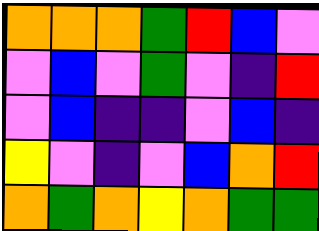[["orange", "orange", "orange", "green", "red", "blue", "violet"], ["violet", "blue", "violet", "green", "violet", "indigo", "red"], ["violet", "blue", "indigo", "indigo", "violet", "blue", "indigo"], ["yellow", "violet", "indigo", "violet", "blue", "orange", "red"], ["orange", "green", "orange", "yellow", "orange", "green", "green"]]